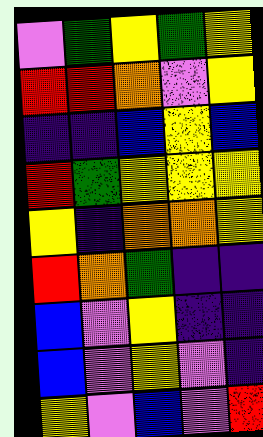[["violet", "green", "yellow", "green", "yellow"], ["red", "red", "orange", "violet", "yellow"], ["indigo", "indigo", "blue", "yellow", "blue"], ["red", "green", "yellow", "yellow", "yellow"], ["yellow", "indigo", "orange", "orange", "yellow"], ["red", "orange", "green", "indigo", "indigo"], ["blue", "violet", "yellow", "indigo", "indigo"], ["blue", "violet", "yellow", "violet", "indigo"], ["yellow", "violet", "blue", "violet", "red"]]